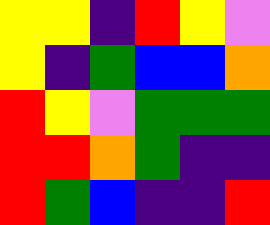[["yellow", "yellow", "indigo", "red", "yellow", "violet"], ["yellow", "indigo", "green", "blue", "blue", "orange"], ["red", "yellow", "violet", "green", "green", "green"], ["red", "red", "orange", "green", "indigo", "indigo"], ["red", "green", "blue", "indigo", "indigo", "red"]]